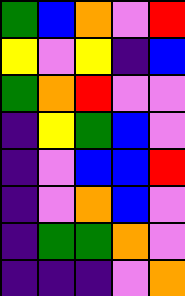[["green", "blue", "orange", "violet", "red"], ["yellow", "violet", "yellow", "indigo", "blue"], ["green", "orange", "red", "violet", "violet"], ["indigo", "yellow", "green", "blue", "violet"], ["indigo", "violet", "blue", "blue", "red"], ["indigo", "violet", "orange", "blue", "violet"], ["indigo", "green", "green", "orange", "violet"], ["indigo", "indigo", "indigo", "violet", "orange"]]